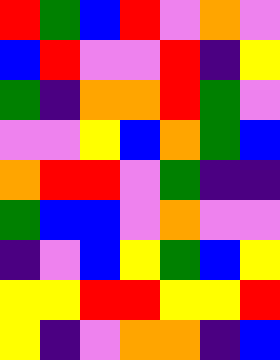[["red", "green", "blue", "red", "violet", "orange", "violet"], ["blue", "red", "violet", "violet", "red", "indigo", "yellow"], ["green", "indigo", "orange", "orange", "red", "green", "violet"], ["violet", "violet", "yellow", "blue", "orange", "green", "blue"], ["orange", "red", "red", "violet", "green", "indigo", "indigo"], ["green", "blue", "blue", "violet", "orange", "violet", "violet"], ["indigo", "violet", "blue", "yellow", "green", "blue", "yellow"], ["yellow", "yellow", "red", "red", "yellow", "yellow", "red"], ["yellow", "indigo", "violet", "orange", "orange", "indigo", "blue"]]